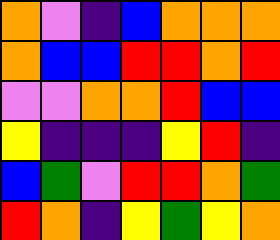[["orange", "violet", "indigo", "blue", "orange", "orange", "orange"], ["orange", "blue", "blue", "red", "red", "orange", "red"], ["violet", "violet", "orange", "orange", "red", "blue", "blue"], ["yellow", "indigo", "indigo", "indigo", "yellow", "red", "indigo"], ["blue", "green", "violet", "red", "red", "orange", "green"], ["red", "orange", "indigo", "yellow", "green", "yellow", "orange"]]